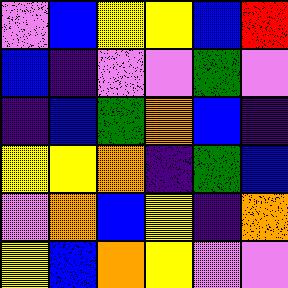[["violet", "blue", "yellow", "yellow", "blue", "red"], ["blue", "indigo", "violet", "violet", "green", "violet"], ["indigo", "blue", "green", "orange", "blue", "indigo"], ["yellow", "yellow", "orange", "indigo", "green", "blue"], ["violet", "orange", "blue", "yellow", "indigo", "orange"], ["yellow", "blue", "orange", "yellow", "violet", "violet"]]